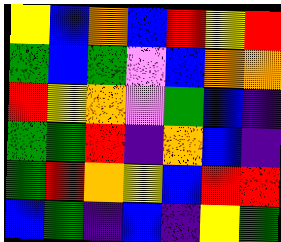[["yellow", "blue", "orange", "blue", "red", "yellow", "red"], ["green", "blue", "green", "violet", "blue", "orange", "orange"], ["red", "yellow", "orange", "violet", "green", "blue", "indigo"], ["green", "green", "red", "indigo", "orange", "blue", "indigo"], ["green", "red", "orange", "yellow", "blue", "red", "red"], ["blue", "green", "indigo", "blue", "indigo", "yellow", "green"]]